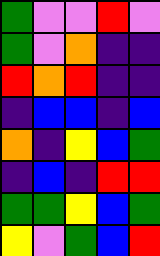[["green", "violet", "violet", "red", "violet"], ["green", "violet", "orange", "indigo", "indigo"], ["red", "orange", "red", "indigo", "indigo"], ["indigo", "blue", "blue", "indigo", "blue"], ["orange", "indigo", "yellow", "blue", "green"], ["indigo", "blue", "indigo", "red", "red"], ["green", "green", "yellow", "blue", "green"], ["yellow", "violet", "green", "blue", "red"]]